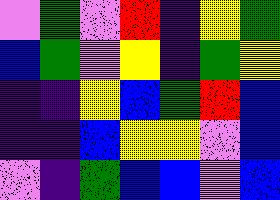[["violet", "green", "violet", "red", "indigo", "yellow", "green"], ["blue", "green", "violet", "yellow", "indigo", "green", "yellow"], ["indigo", "indigo", "yellow", "blue", "green", "red", "blue"], ["indigo", "indigo", "blue", "yellow", "yellow", "violet", "blue"], ["violet", "indigo", "green", "blue", "blue", "violet", "blue"]]